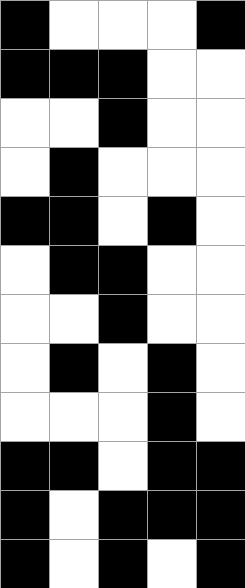[["black", "white", "white", "white", "black"], ["black", "black", "black", "white", "white"], ["white", "white", "black", "white", "white"], ["white", "black", "white", "white", "white"], ["black", "black", "white", "black", "white"], ["white", "black", "black", "white", "white"], ["white", "white", "black", "white", "white"], ["white", "black", "white", "black", "white"], ["white", "white", "white", "black", "white"], ["black", "black", "white", "black", "black"], ["black", "white", "black", "black", "black"], ["black", "white", "black", "white", "black"]]